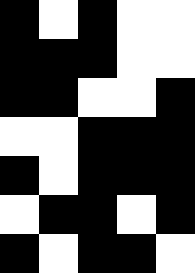[["black", "white", "black", "white", "white"], ["black", "black", "black", "white", "white"], ["black", "black", "white", "white", "black"], ["white", "white", "black", "black", "black"], ["black", "white", "black", "black", "black"], ["white", "black", "black", "white", "black"], ["black", "white", "black", "black", "white"]]